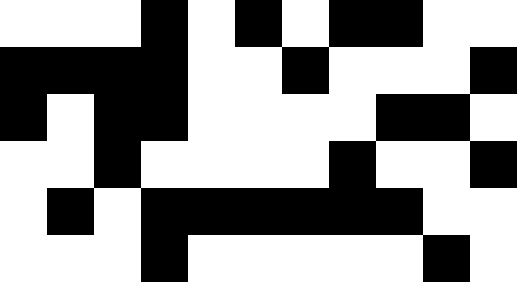[["white", "white", "white", "black", "white", "black", "white", "black", "black", "white", "white"], ["black", "black", "black", "black", "white", "white", "black", "white", "white", "white", "black"], ["black", "white", "black", "black", "white", "white", "white", "white", "black", "black", "white"], ["white", "white", "black", "white", "white", "white", "white", "black", "white", "white", "black"], ["white", "black", "white", "black", "black", "black", "black", "black", "black", "white", "white"], ["white", "white", "white", "black", "white", "white", "white", "white", "white", "black", "white"]]